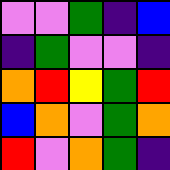[["violet", "violet", "green", "indigo", "blue"], ["indigo", "green", "violet", "violet", "indigo"], ["orange", "red", "yellow", "green", "red"], ["blue", "orange", "violet", "green", "orange"], ["red", "violet", "orange", "green", "indigo"]]